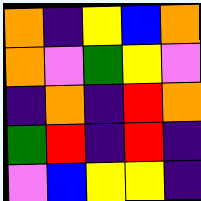[["orange", "indigo", "yellow", "blue", "orange"], ["orange", "violet", "green", "yellow", "violet"], ["indigo", "orange", "indigo", "red", "orange"], ["green", "red", "indigo", "red", "indigo"], ["violet", "blue", "yellow", "yellow", "indigo"]]